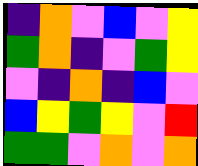[["indigo", "orange", "violet", "blue", "violet", "yellow"], ["green", "orange", "indigo", "violet", "green", "yellow"], ["violet", "indigo", "orange", "indigo", "blue", "violet"], ["blue", "yellow", "green", "yellow", "violet", "red"], ["green", "green", "violet", "orange", "violet", "orange"]]